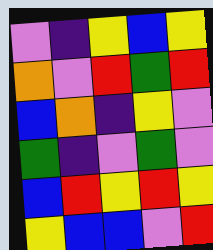[["violet", "indigo", "yellow", "blue", "yellow"], ["orange", "violet", "red", "green", "red"], ["blue", "orange", "indigo", "yellow", "violet"], ["green", "indigo", "violet", "green", "violet"], ["blue", "red", "yellow", "red", "yellow"], ["yellow", "blue", "blue", "violet", "red"]]